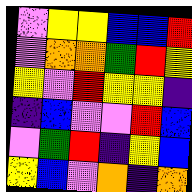[["violet", "yellow", "yellow", "blue", "blue", "red"], ["violet", "orange", "orange", "green", "red", "yellow"], ["yellow", "violet", "red", "yellow", "yellow", "indigo"], ["indigo", "blue", "violet", "violet", "red", "blue"], ["violet", "green", "red", "indigo", "yellow", "blue"], ["yellow", "blue", "violet", "orange", "indigo", "orange"]]